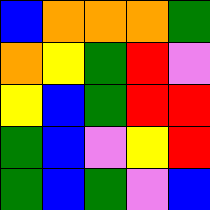[["blue", "orange", "orange", "orange", "green"], ["orange", "yellow", "green", "red", "violet"], ["yellow", "blue", "green", "red", "red"], ["green", "blue", "violet", "yellow", "red"], ["green", "blue", "green", "violet", "blue"]]